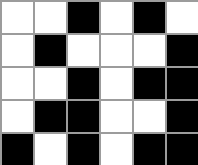[["white", "white", "black", "white", "black", "white"], ["white", "black", "white", "white", "white", "black"], ["white", "white", "black", "white", "black", "black"], ["white", "black", "black", "white", "white", "black"], ["black", "white", "black", "white", "black", "black"]]